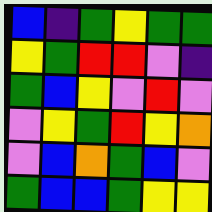[["blue", "indigo", "green", "yellow", "green", "green"], ["yellow", "green", "red", "red", "violet", "indigo"], ["green", "blue", "yellow", "violet", "red", "violet"], ["violet", "yellow", "green", "red", "yellow", "orange"], ["violet", "blue", "orange", "green", "blue", "violet"], ["green", "blue", "blue", "green", "yellow", "yellow"]]